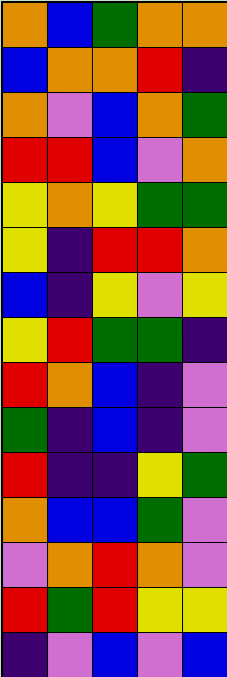[["orange", "blue", "green", "orange", "orange"], ["blue", "orange", "orange", "red", "indigo"], ["orange", "violet", "blue", "orange", "green"], ["red", "red", "blue", "violet", "orange"], ["yellow", "orange", "yellow", "green", "green"], ["yellow", "indigo", "red", "red", "orange"], ["blue", "indigo", "yellow", "violet", "yellow"], ["yellow", "red", "green", "green", "indigo"], ["red", "orange", "blue", "indigo", "violet"], ["green", "indigo", "blue", "indigo", "violet"], ["red", "indigo", "indigo", "yellow", "green"], ["orange", "blue", "blue", "green", "violet"], ["violet", "orange", "red", "orange", "violet"], ["red", "green", "red", "yellow", "yellow"], ["indigo", "violet", "blue", "violet", "blue"]]